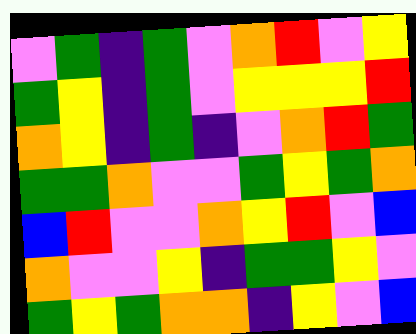[["violet", "green", "indigo", "green", "violet", "orange", "red", "violet", "yellow"], ["green", "yellow", "indigo", "green", "violet", "yellow", "yellow", "yellow", "red"], ["orange", "yellow", "indigo", "green", "indigo", "violet", "orange", "red", "green"], ["green", "green", "orange", "violet", "violet", "green", "yellow", "green", "orange"], ["blue", "red", "violet", "violet", "orange", "yellow", "red", "violet", "blue"], ["orange", "violet", "violet", "yellow", "indigo", "green", "green", "yellow", "violet"], ["green", "yellow", "green", "orange", "orange", "indigo", "yellow", "violet", "blue"]]